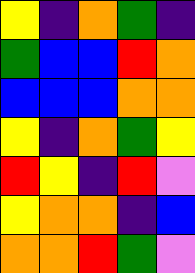[["yellow", "indigo", "orange", "green", "indigo"], ["green", "blue", "blue", "red", "orange"], ["blue", "blue", "blue", "orange", "orange"], ["yellow", "indigo", "orange", "green", "yellow"], ["red", "yellow", "indigo", "red", "violet"], ["yellow", "orange", "orange", "indigo", "blue"], ["orange", "orange", "red", "green", "violet"]]